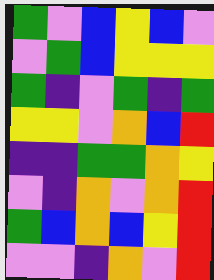[["green", "violet", "blue", "yellow", "blue", "violet"], ["violet", "green", "blue", "yellow", "yellow", "yellow"], ["green", "indigo", "violet", "green", "indigo", "green"], ["yellow", "yellow", "violet", "orange", "blue", "red"], ["indigo", "indigo", "green", "green", "orange", "yellow"], ["violet", "indigo", "orange", "violet", "orange", "red"], ["green", "blue", "orange", "blue", "yellow", "red"], ["violet", "violet", "indigo", "orange", "violet", "red"]]